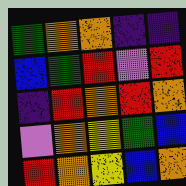[["green", "orange", "orange", "indigo", "indigo"], ["blue", "green", "red", "violet", "red"], ["indigo", "red", "orange", "red", "orange"], ["violet", "orange", "yellow", "green", "blue"], ["red", "orange", "yellow", "blue", "orange"]]